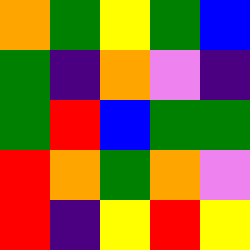[["orange", "green", "yellow", "green", "blue"], ["green", "indigo", "orange", "violet", "indigo"], ["green", "red", "blue", "green", "green"], ["red", "orange", "green", "orange", "violet"], ["red", "indigo", "yellow", "red", "yellow"]]